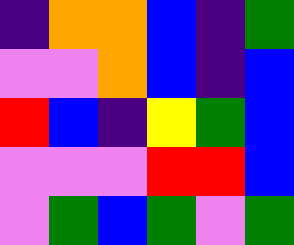[["indigo", "orange", "orange", "blue", "indigo", "green"], ["violet", "violet", "orange", "blue", "indigo", "blue"], ["red", "blue", "indigo", "yellow", "green", "blue"], ["violet", "violet", "violet", "red", "red", "blue"], ["violet", "green", "blue", "green", "violet", "green"]]